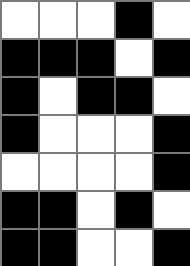[["white", "white", "white", "black", "white"], ["black", "black", "black", "white", "black"], ["black", "white", "black", "black", "white"], ["black", "white", "white", "white", "black"], ["white", "white", "white", "white", "black"], ["black", "black", "white", "black", "white"], ["black", "black", "white", "white", "black"]]